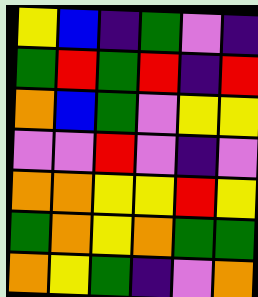[["yellow", "blue", "indigo", "green", "violet", "indigo"], ["green", "red", "green", "red", "indigo", "red"], ["orange", "blue", "green", "violet", "yellow", "yellow"], ["violet", "violet", "red", "violet", "indigo", "violet"], ["orange", "orange", "yellow", "yellow", "red", "yellow"], ["green", "orange", "yellow", "orange", "green", "green"], ["orange", "yellow", "green", "indigo", "violet", "orange"]]